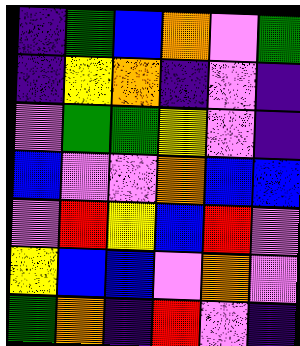[["indigo", "green", "blue", "orange", "violet", "green"], ["indigo", "yellow", "orange", "indigo", "violet", "indigo"], ["violet", "green", "green", "yellow", "violet", "indigo"], ["blue", "violet", "violet", "orange", "blue", "blue"], ["violet", "red", "yellow", "blue", "red", "violet"], ["yellow", "blue", "blue", "violet", "orange", "violet"], ["green", "orange", "indigo", "red", "violet", "indigo"]]